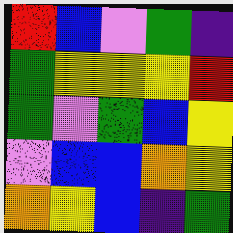[["red", "blue", "violet", "green", "indigo"], ["green", "yellow", "yellow", "yellow", "red"], ["green", "violet", "green", "blue", "yellow"], ["violet", "blue", "blue", "orange", "yellow"], ["orange", "yellow", "blue", "indigo", "green"]]